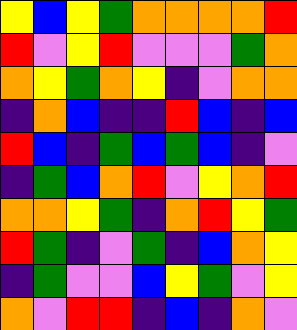[["yellow", "blue", "yellow", "green", "orange", "orange", "orange", "orange", "red"], ["red", "violet", "yellow", "red", "violet", "violet", "violet", "green", "orange"], ["orange", "yellow", "green", "orange", "yellow", "indigo", "violet", "orange", "orange"], ["indigo", "orange", "blue", "indigo", "indigo", "red", "blue", "indigo", "blue"], ["red", "blue", "indigo", "green", "blue", "green", "blue", "indigo", "violet"], ["indigo", "green", "blue", "orange", "red", "violet", "yellow", "orange", "red"], ["orange", "orange", "yellow", "green", "indigo", "orange", "red", "yellow", "green"], ["red", "green", "indigo", "violet", "green", "indigo", "blue", "orange", "yellow"], ["indigo", "green", "violet", "violet", "blue", "yellow", "green", "violet", "yellow"], ["orange", "violet", "red", "red", "indigo", "blue", "indigo", "orange", "violet"]]